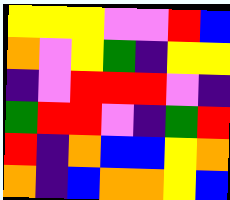[["yellow", "yellow", "yellow", "violet", "violet", "red", "blue"], ["orange", "violet", "yellow", "green", "indigo", "yellow", "yellow"], ["indigo", "violet", "red", "red", "red", "violet", "indigo"], ["green", "red", "red", "violet", "indigo", "green", "red"], ["red", "indigo", "orange", "blue", "blue", "yellow", "orange"], ["orange", "indigo", "blue", "orange", "orange", "yellow", "blue"]]